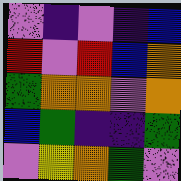[["violet", "indigo", "violet", "indigo", "blue"], ["red", "violet", "red", "blue", "orange"], ["green", "orange", "orange", "violet", "orange"], ["blue", "green", "indigo", "indigo", "green"], ["violet", "yellow", "orange", "green", "violet"]]